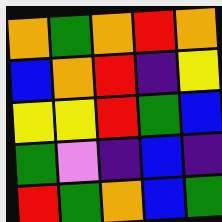[["orange", "green", "orange", "red", "orange"], ["blue", "orange", "red", "indigo", "yellow"], ["yellow", "yellow", "red", "green", "blue"], ["green", "violet", "indigo", "blue", "indigo"], ["red", "green", "orange", "blue", "green"]]